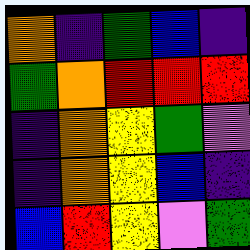[["orange", "indigo", "green", "blue", "indigo"], ["green", "orange", "red", "red", "red"], ["indigo", "orange", "yellow", "green", "violet"], ["indigo", "orange", "yellow", "blue", "indigo"], ["blue", "red", "yellow", "violet", "green"]]